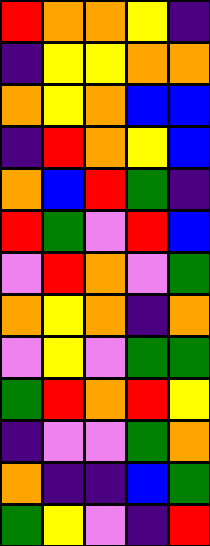[["red", "orange", "orange", "yellow", "indigo"], ["indigo", "yellow", "yellow", "orange", "orange"], ["orange", "yellow", "orange", "blue", "blue"], ["indigo", "red", "orange", "yellow", "blue"], ["orange", "blue", "red", "green", "indigo"], ["red", "green", "violet", "red", "blue"], ["violet", "red", "orange", "violet", "green"], ["orange", "yellow", "orange", "indigo", "orange"], ["violet", "yellow", "violet", "green", "green"], ["green", "red", "orange", "red", "yellow"], ["indigo", "violet", "violet", "green", "orange"], ["orange", "indigo", "indigo", "blue", "green"], ["green", "yellow", "violet", "indigo", "red"]]